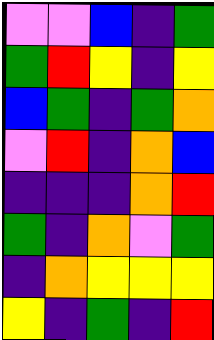[["violet", "violet", "blue", "indigo", "green"], ["green", "red", "yellow", "indigo", "yellow"], ["blue", "green", "indigo", "green", "orange"], ["violet", "red", "indigo", "orange", "blue"], ["indigo", "indigo", "indigo", "orange", "red"], ["green", "indigo", "orange", "violet", "green"], ["indigo", "orange", "yellow", "yellow", "yellow"], ["yellow", "indigo", "green", "indigo", "red"]]